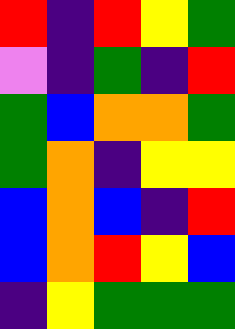[["red", "indigo", "red", "yellow", "green"], ["violet", "indigo", "green", "indigo", "red"], ["green", "blue", "orange", "orange", "green"], ["green", "orange", "indigo", "yellow", "yellow"], ["blue", "orange", "blue", "indigo", "red"], ["blue", "orange", "red", "yellow", "blue"], ["indigo", "yellow", "green", "green", "green"]]